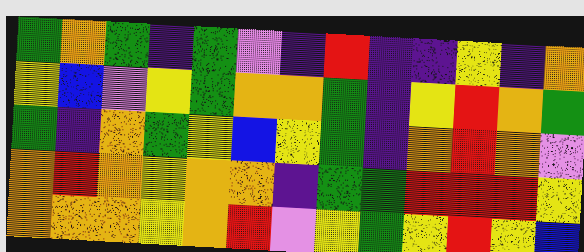[["green", "orange", "green", "indigo", "green", "violet", "indigo", "red", "indigo", "indigo", "yellow", "indigo", "orange"], ["yellow", "blue", "violet", "yellow", "green", "orange", "orange", "green", "indigo", "yellow", "red", "orange", "green"], ["green", "indigo", "orange", "green", "yellow", "blue", "yellow", "green", "indigo", "orange", "red", "orange", "violet"], ["orange", "red", "orange", "yellow", "orange", "orange", "indigo", "green", "green", "red", "red", "red", "yellow"], ["orange", "orange", "orange", "yellow", "orange", "red", "violet", "yellow", "green", "yellow", "red", "yellow", "blue"]]